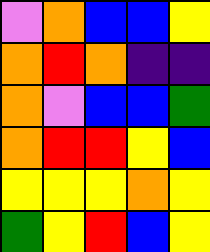[["violet", "orange", "blue", "blue", "yellow"], ["orange", "red", "orange", "indigo", "indigo"], ["orange", "violet", "blue", "blue", "green"], ["orange", "red", "red", "yellow", "blue"], ["yellow", "yellow", "yellow", "orange", "yellow"], ["green", "yellow", "red", "blue", "yellow"]]